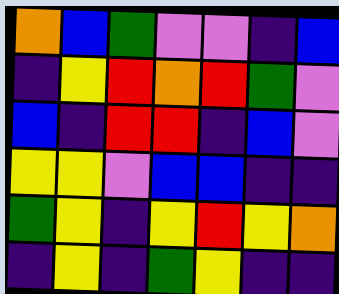[["orange", "blue", "green", "violet", "violet", "indigo", "blue"], ["indigo", "yellow", "red", "orange", "red", "green", "violet"], ["blue", "indigo", "red", "red", "indigo", "blue", "violet"], ["yellow", "yellow", "violet", "blue", "blue", "indigo", "indigo"], ["green", "yellow", "indigo", "yellow", "red", "yellow", "orange"], ["indigo", "yellow", "indigo", "green", "yellow", "indigo", "indigo"]]